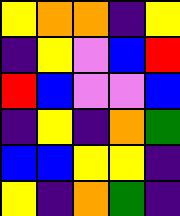[["yellow", "orange", "orange", "indigo", "yellow"], ["indigo", "yellow", "violet", "blue", "red"], ["red", "blue", "violet", "violet", "blue"], ["indigo", "yellow", "indigo", "orange", "green"], ["blue", "blue", "yellow", "yellow", "indigo"], ["yellow", "indigo", "orange", "green", "indigo"]]